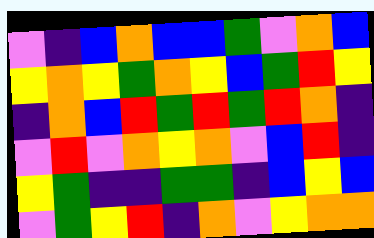[["violet", "indigo", "blue", "orange", "blue", "blue", "green", "violet", "orange", "blue"], ["yellow", "orange", "yellow", "green", "orange", "yellow", "blue", "green", "red", "yellow"], ["indigo", "orange", "blue", "red", "green", "red", "green", "red", "orange", "indigo"], ["violet", "red", "violet", "orange", "yellow", "orange", "violet", "blue", "red", "indigo"], ["yellow", "green", "indigo", "indigo", "green", "green", "indigo", "blue", "yellow", "blue"], ["violet", "green", "yellow", "red", "indigo", "orange", "violet", "yellow", "orange", "orange"]]